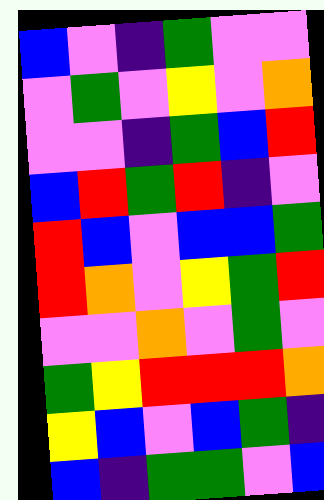[["blue", "violet", "indigo", "green", "violet", "violet"], ["violet", "green", "violet", "yellow", "violet", "orange"], ["violet", "violet", "indigo", "green", "blue", "red"], ["blue", "red", "green", "red", "indigo", "violet"], ["red", "blue", "violet", "blue", "blue", "green"], ["red", "orange", "violet", "yellow", "green", "red"], ["violet", "violet", "orange", "violet", "green", "violet"], ["green", "yellow", "red", "red", "red", "orange"], ["yellow", "blue", "violet", "blue", "green", "indigo"], ["blue", "indigo", "green", "green", "violet", "blue"]]